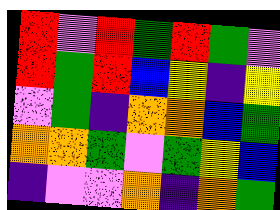[["red", "violet", "red", "green", "red", "green", "violet"], ["red", "green", "red", "blue", "yellow", "indigo", "yellow"], ["violet", "green", "indigo", "orange", "orange", "blue", "green"], ["orange", "orange", "green", "violet", "green", "yellow", "blue"], ["indigo", "violet", "violet", "orange", "indigo", "orange", "green"]]